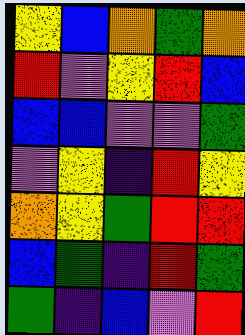[["yellow", "blue", "orange", "green", "orange"], ["red", "violet", "yellow", "red", "blue"], ["blue", "blue", "violet", "violet", "green"], ["violet", "yellow", "indigo", "red", "yellow"], ["orange", "yellow", "green", "red", "red"], ["blue", "green", "indigo", "red", "green"], ["green", "indigo", "blue", "violet", "red"]]